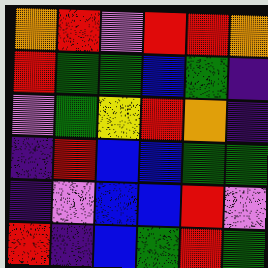[["orange", "red", "violet", "red", "red", "orange"], ["red", "green", "green", "blue", "green", "indigo"], ["violet", "green", "yellow", "red", "orange", "indigo"], ["indigo", "red", "blue", "blue", "green", "green"], ["indigo", "violet", "blue", "blue", "red", "violet"], ["red", "indigo", "blue", "green", "red", "green"]]